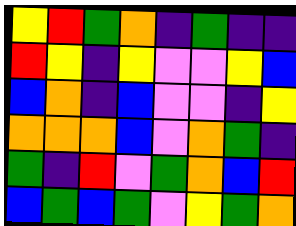[["yellow", "red", "green", "orange", "indigo", "green", "indigo", "indigo"], ["red", "yellow", "indigo", "yellow", "violet", "violet", "yellow", "blue"], ["blue", "orange", "indigo", "blue", "violet", "violet", "indigo", "yellow"], ["orange", "orange", "orange", "blue", "violet", "orange", "green", "indigo"], ["green", "indigo", "red", "violet", "green", "orange", "blue", "red"], ["blue", "green", "blue", "green", "violet", "yellow", "green", "orange"]]